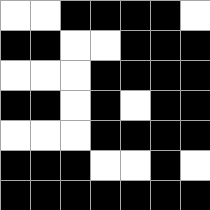[["white", "white", "black", "black", "black", "black", "white"], ["black", "black", "white", "white", "black", "black", "black"], ["white", "white", "white", "black", "black", "black", "black"], ["black", "black", "white", "black", "white", "black", "black"], ["white", "white", "white", "black", "black", "black", "black"], ["black", "black", "black", "white", "white", "black", "white"], ["black", "black", "black", "black", "black", "black", "black"]]